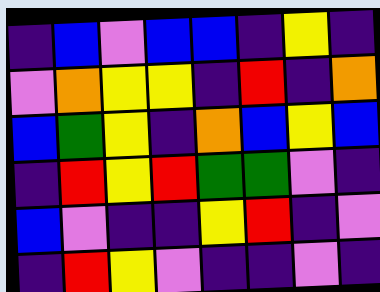[["indigo", "blue", "violet", "blue", "blue", "indigo", "yellow", "indigo"], ["violet", "orange", "yellow", "yellow", "indigo", "red", "indigo", "orange"], ["blue", "green", "yellow", "indigo", "orange", "blue", "yellow", "blue"], ["indigo", "red", "yellow", "red", "green", "green", "violet", "indigo"], ["blue", "violet", "indigo", "indigo", "yellow", "red", "indigo", "violet"], ["indigo", "red", "yellow", "violet", "indigo", "indigo", "violet", "indigo"]]